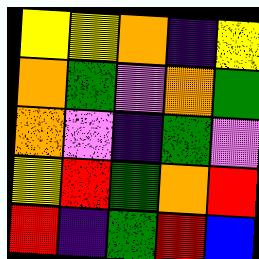[["yellow", "yellow", "orange", "indigo", "yellow"], ["orange", "green", "violet", "orange", "green"], ["orange", "violet", "indigo", "green", "violet"], ["yellow", "red", "green", "orange", "red"], ["red", "indigo", "green", "red", "blue"]]